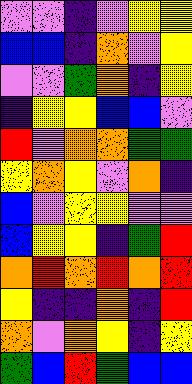[["violet", "violet", "indigo", "violet", "yellow", "yellow"], ["blue", "blue", "indigo", "orange", "violet", "yellow"], ["violet", "violet", "green", "orange", "indigo", "yellow"], ["indigo", "yellow", "yellow", "blue", "blue", "violet"], ["red", "violet", "orange", "orange", "green", "green"], ["yellow", "orange", "yellow", "violet", "orange", "indigo"], ["blue", "violet", "yellow", "yellow", "violet", "violet"], ["blue", "yellow", "yellow", "indigo", "green", "red"], ["orange", "red", "orange", "red", "orange", "red"], ["yellow", "indigo", "indigo", "orange", "indigo", "red"], ["orange", "violet", "orange", "yellow", "indigo", "yellow"], ["green", "blue", "red", "green", "blue", "blue"]]